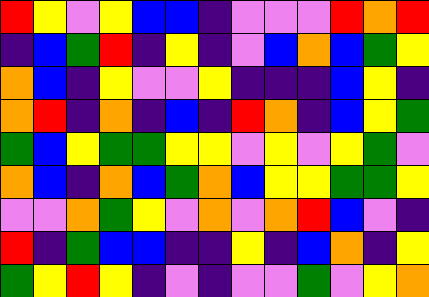[["red", "yellow", "violet", "yellow", "blue", "blue", "indigo", "violet", "violet", "violet", "red", "orange", "red"], ["indigo", "blue", "green", "red", "indigo", "yellow", "indigo", "violet", "blue", "orange", "blue", "green", "yellow"], ["orange", "blue", "indigo", "yellow", "violet", "violet", "yellow", "indigo", "indigo", "indigo", "blue", "yellow", "indigo"], ["orange", "red", "indigo", "orange", "indigo", "blue", "indigo", "red", "orange", "indigo", "blue", "yellow", "green"], ["green", "blue", "yellow", "green", "green", "yellow", "yellow", "violet", "yellow", "violet", "yellow", "green", "violet"], ["orange", "blue", "indigo", "orange", "blue", "green", "orange", "blue", "yellow", "yellow", "green", "green", "yellow"], ["violet", "violet", "orange", "green", "yellow", "violet", "orange", "violet", "orange", "red", "blue", "violet", "indigo"], ["red", "indigo", "green", "blue", "blue", "indigo", "indigo", "yellow", "indigo", "blue", "orange", "indigo", "yellow"], ["green", "yellow", "red", "yellow", "indigo", "violet", "indigo", "violet", "violet", "green", "violet", "yellow", "orange"]]